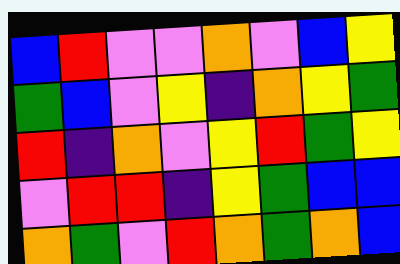[["blue", "red", "violet", "violet", "orange", "violet", "blue", "yellow"], ["green", "blue", "violet", "yellow", "indigo", "orange", "yellow", "green"], ["red", "indigo", "orange", "violet", "yellow", "red", "green", "yellow"], ["violet", "red", "red", "indigo", "yellow", "green", "blue", "blue"], ["orange", "green", "violet", "red", "orange", "green", "orange", "blue"]]